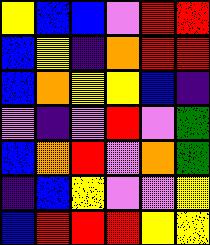[["yellow", "blue", "blue", "violet", "red", "red"], ["blue", "yellow", "indigo", "orange", "red", "red"], ["blue", "orange", "yellow", "yellow", "blue", "indigo"], ["violet", "indigo", "violet", "red", "violet", "green"], ["blue", "orange", "red", "violet", "orange", "green"], ["indigo", "blue", "yellow", "violet", "violet", "yellow"], ["blue", "red", "red", "red", "yellow", "yellow"]]